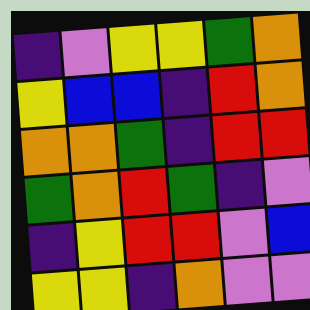[["indigo", "violet", "yellow", "yellow", "green", "orange"], ["yellow", "blue", "blue", "indigo", "red", "orange"], ["orange", "orange", "green", "indigo", "red", "red"], ["green", "orange", "red", "green", "indigo", "violet"], ["indigo", "yellow", "red", "red", "violet", "blue"], ["yellow", "yellow", "indigo", "orange", "violet", "violet"]]